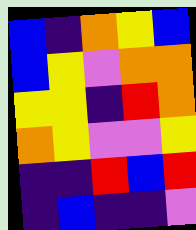[["blue", "indigo", "orange", "yellow", "blue"], ["blue", "yellow", "violet", "orange", "orange"], ["yellow", "yellow", "indigo", "red", "orange"], ["orange", "yellow", "violet", "violet", "yellow"], ["indigo", "indigo", "red", "blue", "red"], ["indigo", "blue", "indigo", "indigo", "violet"]]